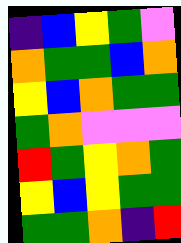[["indigo", "blue", "yellow", "green", "violet"], ["orange", "green", "green", "blue", "orange"], ["yellow", "blue", "orange", "green", "green"], ["green", "orange", "violet", "violet", "violet"], ["red", "green", "yellow", "orange", "green"], ["yellow", "blue", "yellow", "green", "green"], ["green", "green", "orange", "indigo", "red"]]